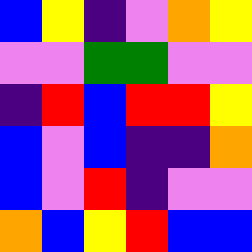[["blue", "yellow", "indigo", "violet", "orange", "yellow"], ["violet", "violet", "green", "green", "violet", "violet"], ["indigo", "red", "blue", "red", "red", "yellow"], ["blue", "violet", "blue", "indigo", "indigo", "orange"], ["blue", "violet", "red", "indigo", "violet", "violet"], ["orange", "blue", "yellow", "red", "blue", "blue"]]